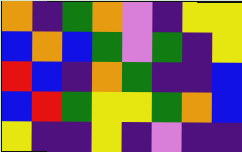[["orange", "indigo", "green", "orange", "violet", "indigo", "yellow", "yellow"], ["blue", "orange", "blue", "green", "violet", "green", "indigo", "yellow"], ["red", "blue", "indigo", "orange", "green", "indigo", "indigo", "blue"], ["blue", "red", "green", "yellow", "yellow", "green", "orange", "blue"], ["yellow", "indigo", "indigo", "yellow", "indigo", "violet", "indigo", "indigo"]]